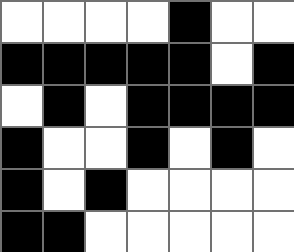[["white", "white", "white", "white", "black", "white", "white"], ["black", "black", "black", "black", "black", "white", "black"], ["white", "black", "white", "black", "black", "black", "black"], ["black", "white", "white", "black", "white", "black", "white"], ["black", "white", "black", "white", "white", "white", "white"], ["black", "black", "white", "white", "white", "white", "white"]]